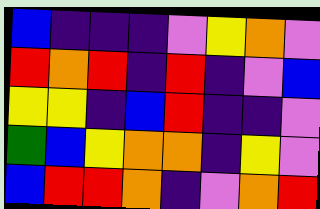[["blue", "indigo", "indigo", "indigo", "violet", "yellow", "orange", "violet"], ["red", "orange", "red", "indigo", "red", "indigo", "violet", "blue"], ["yellow", "yellow", "indigo", "blue", "red", "indigo", "indigo", "violet"], ["green", "blue", "yellow", "orange", "orange", "indigo", "yellow", "violet"], ["blue", "red", "red", "orange", "indigo", "violet", "orange", "red"]]